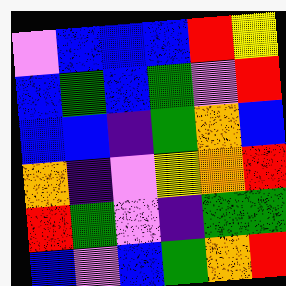[["violet", "blue", "blue", "blue", "red", "yellow"], ["blue", "green", "blue", "green", "violet", "red"], ["blue", "blue", "indigo", "green", "orange", "blue"], ["orange", "indigo", "violet", "yellow", "orange", "red"], ["red", "green", "violet", "indigo", "green", "green"], ["blue", "violet", "blue", "green", "orange", "red"]]